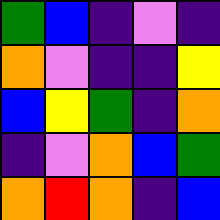[["green", "blue", "indigo", "violet", "indigo"], ["orange", "violet", "indigo", "indigo", "yellow"], ["blue", "yellow", "green", "indigo", "orange"], ["indigo", "violet", "orange", "blue", "green"], ["orange", "red", "orange", "indigo", "blue"]]